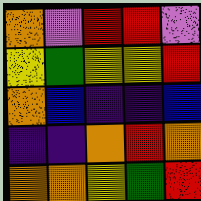[["orange", "violet", "red", "red", "violet"], ["yellow", "green", "yellow", "yellow", "red"], ["orange", "blue", "indigo", "indigo", "blue"], ["indigo", "indigo", "orange", "red", "orange"], ["orange", "orange", "yellow", "green", "red"]]